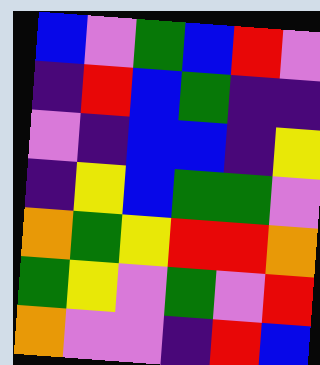[["blue", "violet", "green", "blue", "red", "violet"], ["indigo", "red", "blue", "green", "indigo", "indigo"], ["violet", "indigo", "blue", "blue", "indigo", "yellow"], ["indigo", "yellow", "blue", "green", "green", "violet"], ["orange", "green", "yellow", "red", "red", "orange"], ["green", "yellow", "violet", "green", "violet", "red"], ["orange", "violet", "violet", "indigo", "red", "blue"]]